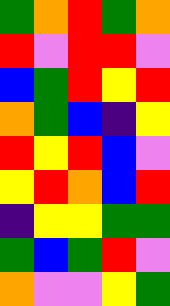[["green", "orange", "red", "green", "orange"], ["red", "violet", "red", "red", "violet"], ["blue", "green", "red", "yellow", "red"], ["orange", "green", "blue", "indigo", "yellow"], ["red", "yellow", "red", "blue", "violet"], ["yellow", "red", "orange", "blue", "red"], ["indigo", "yellow", "yellow", "green", "green"], ["green", "blue", "green", "red", "violet"], ["orange", "violet", "violet", "yellow", "green"]]